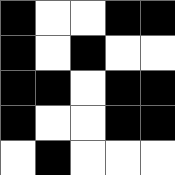[["black", "white", "white", "black", "black"], ["black", "white", "black", "white", "white"], ["black", "black", "white", "black", "black"], ["black", "white", "white", "black", "black"], ["white", "black", "white", "white", "white"]]